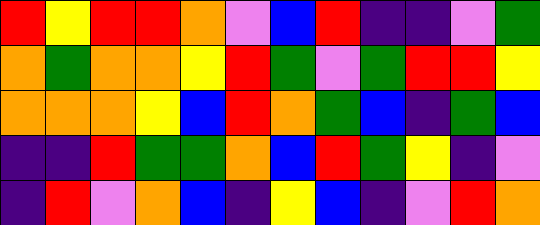[["red", "yellow", "red", "red", "orange", "violet", "blue", "red", "indigo", "indigo", "violet", "green"], ["orange", "green", "orange", "orange", "yellow", "red", "green", "violet", "green", "red", "red", "yellow"], ["orange", "orange", "orange", "yellow", "blue", "red", "orange", "green", "blue", "indigo", "green", "blue"], ["indigo", "indigo", "red", "green", "green", "orange", "blue", "red", "green", "yellow", "indigo", "violet"], ["indigo", "red", "violet", "orange", "blue", "indigo", "yellow", "blue", "indigo", "violet", "red", "orange"]]